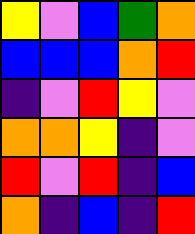[["yellow", "violet", "blue", "green", "orange"], ["blue", "blue", "blue", "orange", "red"], ["indigo", "violet", "red", "yellow", "violet"], ["orange", "orange", "yellow", "indigo", "violet"], ["red", "violet", "red", "indigo", "blue"], ["orange", "indigo", "blue", "indigo", "red"]]